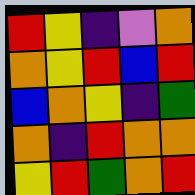[["red", "yellow", "indigo", "violet", "orange"], ["orange", "yellow", "red", "blue", "red"], ["blue", "orange", "yellow", "indigo", "green"], ["orange", "indigo", "red", "orange", "orange"], ["yellow", "red", "green", "orange", "red"]]